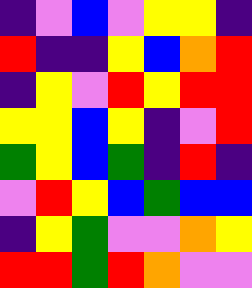[["indigo", "violet", "blue", "violet", "yellow", "yellow", "indigo"], ["red", "indigo", "indigo", "yellow", "blue", "orange", "red"], ["indigo", "yellow", "violet", "red", "yellow", "red", "red"], ["yellow", "yellow", "blue", "yellow", "indigo", "violet", "red"], ["green", "yellow", "blue", "green", "indigo", "red", "indigo"], ["violet", "red", "yellow", "blue", "green", "blue", "blue"], ["indigo", "yellow", "green", "violet", "violet", "orange", "yellow"], ["red", "red", "green", "red", "orange", "violet", "violet"]]